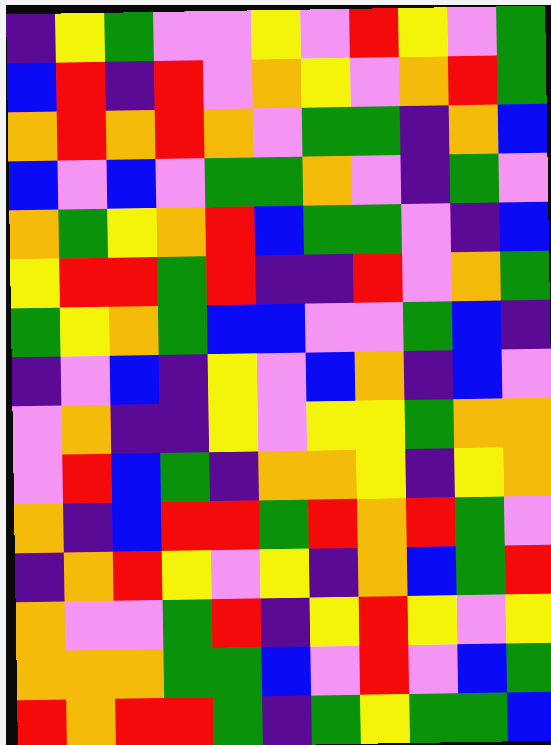[["indigo", "yellow", "green", "violet", "violet", "yellow", "violet", "red", "yellow", "violet", "green"], ["blue", "red", "indigo", "red", "violet", "orange", "yellow", "violet", "orange", "red", "green"], ["orange", "red", "orange", "red", "orange", "violet", "green", "green", "indigo", "orange", "blue"], ["blue", "violet", "blue", "violet", "green", "green", "orange", "violet", "indigo", "green", "violet"], ["orange", "green", "yellow", "orange", "red", "blue", "green", "green", "violet", "indigo", "blue"], ["yellow", "red", "red", "green", "red", "indigo", "indigo", "red", "violet", "orange", "green"], ["green", "yellow", "orange", "green", "blue", "blue", "violet", "violet", "green", "blue", "indigo"], ["indigo", "violet", "blue", "indigo", "yellow", "violet", "blue", "orange", "indigo", "blue", "violet"], ["violet", "orange", "indigo", "indigo", "yellow", "violet", "yellow", "yellow", "green", "orange", "orange"], ["violet", "red", "blue", "green", "indigo", "orange", "orange", "yellow", "indigo", "yellow", "orange"], ["orange", "indigo", "blue", "red", "red", "green", "red", "orange", "red", "green", "violet"], ["indigo", "orange", "red", "yellow", "violet", "yellow", "indigo", "orange", "blue", "green", "red"], ["orange", "violet", "violet", "green", "red", "indigo", "yellow", "red", "yellow", "violet", "yellow"], ["orange", "orange", "orange", "green", "green", "blue", "violet", "red", "violet", "blue", "green"], ["red", "orange", "red", "red", "green", "indigo", "green", "yellow", "green", "green", "blue"]]